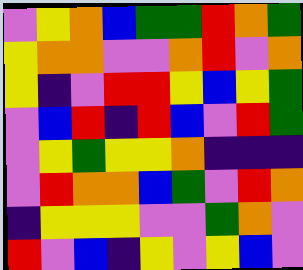[["violet", "yellow", "orange", "blue", "green", "green", "red", "orange", "green"], ["yellow", "orange", "orange", "violet", "violet", "orange", "red", "violet", "orange"], ["yellow", "indigo", "violet", "red", "red", "yellow", "blue", "yellow", "green"], ["violet", "blue", "red", "indigo", "red", "blue", "violet", "red", "green"], ["violet", "yellow", "green", "yellow", "yellow", "orange", "indigo", "indigo", "indigo"], ["violet", "red", "orange", "orange", "blue", "green", "violet", "red", "orange"], ["indigo", "yellow", "yellow", "yellow", "violet", "violet", "green", "orange", "violet"], ["red", "violet", "blue", "indigo", "yellow", "violet", "yellow", "blue", "violet"]]